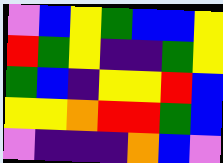[["violet", "blue", "yellow", "green", "blue", "blue", "yellow"], ["red", "green", "yellow", "indigo", "indigo", "green", "yellow"], ["green", "blue", "indigo", "yellow", "yellow", "red", "blue"], ["yellow", "yellow", "orange", "red", "red", "green", "blue"], ["violet", "indigo", "indigo", "indigo", "orange", "blue", "violet"]]